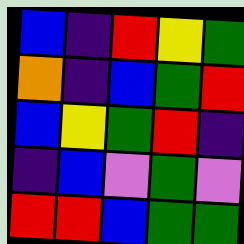[["blue", "indigo", "red", "yellow", "green"], ["orange", "indigo", "blue", "green", "red"], ["blue", "yellow", "green", "red", "indigo"], ["indigo", "blue", "violet", "green", "violet"], ["red", "red", "blue", "green", "green"]]